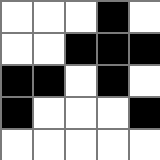[["white", "white", "white", "black", "white"], ["white", "white", "black", "black", "black"], ["black", "black", "white", "black", "white"], ["black", "white", "white", "white", "black"], ["white", "white", "white", "white", "white"]]